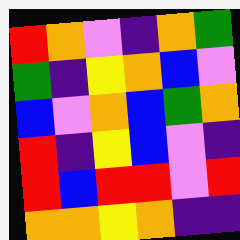[["red", "orange", "violet", "indigo", "orange", "green"], ["green", "indigo", "yellow", "orange", "blue", "violet"], ["blue", "violet", "orange", "blue", "green", "orange"], ["red", "indigo", "yellow", "blue", "violet", "indigo"], ["red", "blue", "red", "red", "violet", "red"], ["orange", "orange", "yellow", "orange", "indigo", "indigo"]]